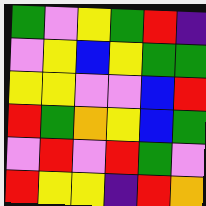[["green", "violet", "yellow", "green", "red", "indigo"], ["violet", "yellow", "blue", "yellow", "green", "green"], ["yellow", "yellow", "violet", "violet", "blue", "red"], ["red", "green", "orange", "yellow", "blue", "green"], ["violet", "red", "violet", "red", "green", "violet"], ["red", "yellow", "yellow", "indigo", "red", "orange"]]